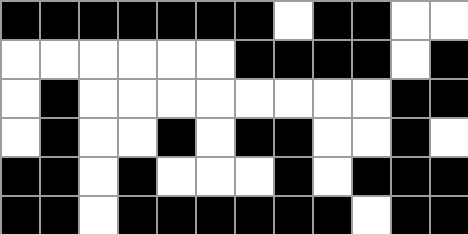[["black", "black", "black", "black", "black", "black", "black", "white", "black", "black", "white", "white"], ["white", "white", "white", "white", "white", "white", "black", "black", "black", "black", "white", "black"], ["white", "black", "white", "white", "white", "white", "white", "white", "white", "white", "black", "black"], ["white", "black", "white", "white", "black", "white", "black", "black", "white", "white", "black", "white"], ["black", "black", "white", "black", "white", "white", "white", "black", "white", "black", "black", "black"], ["black", "black", "white", "black", "black", "black", "black", "black", "black", "white", "black", "black"]]